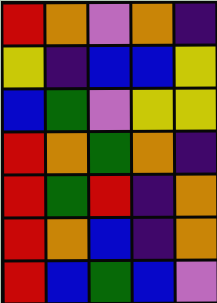[["red", "orange", "violet", "orange", "indigo"], ["yellow", "indigo", "blue", "blue", "yellow"], ["blue", "green", "violet", "yellow", "yellow"], ["red", "orange", "green", "orange", "indigo"], ["red", "green", "red", "indigo", "orange"], ["red", "orange", "blue", "indigo", "orange"], ["red", "blue", "green", "blue", "violet"]]